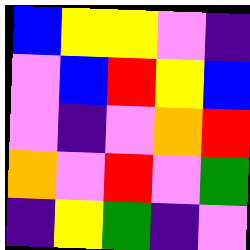[["blue", "yellow", "yellow", "violet", "indigo"], ["violet", "blue", "red", "yellow", "blue"], ["violet", "indigo", "violet", "orange", "red"], ["orange", "violet", "red", "violet", "green"], ["indigo", "yellow", "green", "indigo", "violet"]]